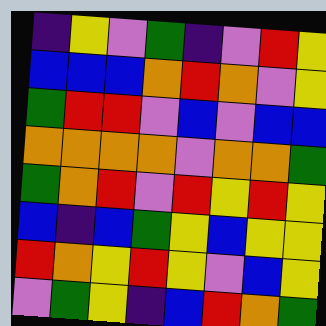[["indigo", "yellow", "violet", "green", "indigo", "violet", "red", "yellow"], ["blue", "blue", "blue", "orange", "red", "orange", "violet", "yellow"], ["green", "red", "red", "violet", "blue", "violet", "blue", "blue"], ["orange", "orange", "orange", "orange", "violet", "orange", "orange", "green"], ["green", "orange", "red", "violet", "red", "yellow", "red", "yellow"], ["blue", "indigo", "blue", "green", "yellow", "blue", "yellow", "yellow"], ["red", "orange", "yellow", "red", "yellow", "violet", "blue", "yellow"], ["violet", "green", "yellow", "indigo", "blue", "red", "orange", "green"]]